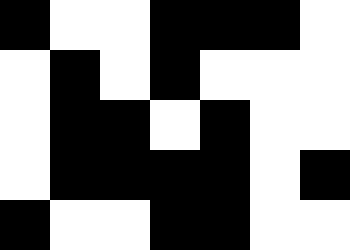[["black", "white", "white", "black", "black", "black", "white"], ["white", "black", "white", "black", "white", "white", "white"], ["white", "black", "black", "white", "black", "white", "white"], ["white", "black", "black", "black", "black", "white", "black"], ["black", "white", "white", "black", "black", "white", "white"]]